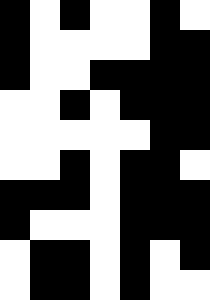[["black", "white", "black", "white", "white", "black", "white"], ["black", "white", "white", "white", "white", "black", "black"], ["black", "white", "white", "black", "black", "black", "black"], ["white", "white", "black", "white", "black", "black", "black"], ["white", "white", "white", "white", "white", "black", "black"], ["white", "white", "black", "white", "black", "black", "white"], ["black", "black", "black", "white", "black", "black", "black"], ["black", "white", "white", "white", "black", "black", "black"], ["white", "black", "black", "white", "black", "white", "black"], ["white", "black", "black", "white", "black", "white", "white"]]